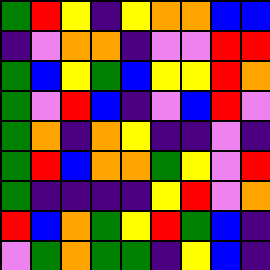[["green", "red", "yellow", "indigo", "yellow", "orange", "orange", "blue", "blue"], ["indigo", "violet", "orange", "orange", "indigo", "violet", "violet", "red", "red"], ["green", "blue", "yellow", "green", "blue", "yellow", "yellow", "red", "orange"], ["green", "violet", "red", "blue", "indigo", "violet", "blue", "red", "violet"], ["green", "orange", "indigo", "orange", "yellow", "indigo", "indigo", "violet", "indigo"], ["green", "red", "blue", "orange", "orange", "green", "yellow", "violet", "red"], ["green", "indigo", "indigo", "indigo", "indigo", "yellow", "red", "violet", "orange"], ["red", "blue", "orange", "green", "yellow", "red", "green", "blue", "indigo"], ["violet", "green", "orange", "green", "green", "indigo", "yellow", "blue", "indigo"]]